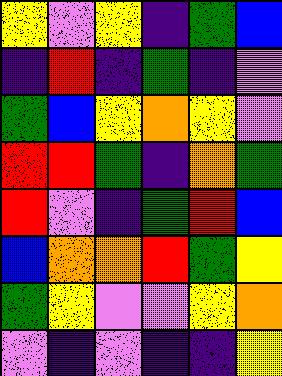[["yellow", "violet", "yellow", "indigo", "green", "blue"], ["indigo", "red", "indigo", "green", "indigo", "violet"], ["green", "blue", "yellow", "orange", "yellow", "violet"], ["red", "red", "green", "indigo", "orange", "green"], ["red", "violet", "indigo", "green", "red", "blue"], ["blue", "orange", "orange", "red", "green", "yellow"], ["green", "yellow", "violet", "violet", "yellow", "orange"], ["violet", "indigo", "violet", "indigo", "indigo", "yellow"]]